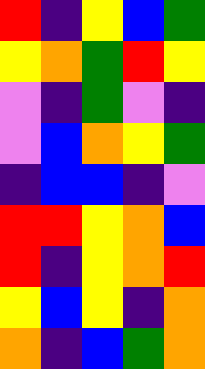[["red", "indigo", "yellow", "blue", "green"], ["yellow", "orange", "green", "red", "yellow"], ["violet", "indigo", "green", "violet", "indigo"], ["violet", "blue", "orange", "yellow", "green"], ["indigo", "blue", "blue", "indigo", "violet"], ["red", "red", "yellow", "orange", "blue"], ["red", "indigo", "yellow", "orange", "red"], ["yellow", "blue", "yellow", "indigo", "orange"], ["orange", "indigo", "blue", "green", "orange"]]